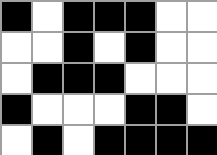[["black", "white", "black", "black", "black", "white", "white"], ["white", "white", "black", "white", "black", "white", "white"], ["white", "black", "black", "black", "white", "white", "white"], ["black", "white", "white", "white", "black", "black", "white"], ["white", "black", "white", "black", "black", "black", "black"]]